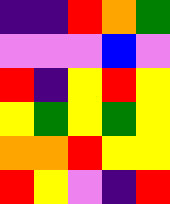[["indigo", "indigo", "red", "orange", "green"], ["violet", "violet", "violet", "blue", "violet"], ["red", "indigo", "yellow", "red", "yellow"], ["yellow", "green", "yellow", "green", "yellow"], ["orange", "orange", "red", "yellow", "yellow"], ["red", "yellow", "violet", "indigo", "red"]]